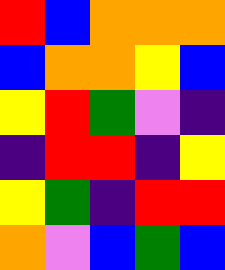[["red", "blue", "orange", "orange", "orange"], ["blue", "orange", "orange", "yellow", "blue"], ["yellow", "red", "green", "violet", "indigo"], ["indigo", "red", "red", "indigo", "yellow"], ["yellow", "green", "indigo", "red", "red"], ["orange", "violet", "blue", "green", "blue"]]